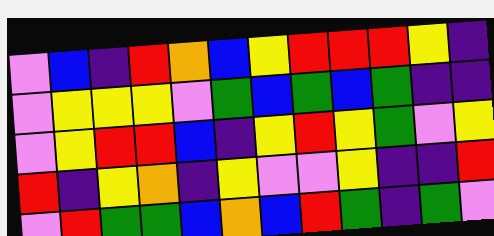[["violet", "blue", "indigo", "red", "orange", "blue", "yellow", "red", "red", "red", "yellow", "indigo"], ["violet", "yellow", "yellow", "yellow", "violet", "green", "blue", "green", "blue", "green", "indigo", "indigo"], ["violet", "yellow", "red", "red", "blue", "indigo", "yellow", "red", "yellow", "green", "violet", "yellow"], ["red", "indigo", "yellow", "orange", "indigo", "yellow", "violet", "violet", "yellow", "indigo", "indigo", "red"], ["violet", "red", "green", "green", "blue", "orange", "blue", "red", "green", "indigo", "green", "violet"]]